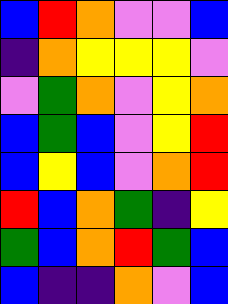[["blue", "red", "orange", "violet", "violet", "blue"], ["indigo", "orange", "yellow", "yellow", "yellow", "violet"], ["violet", "green", "orange", "violet", "yellow", "orange"], ["blue", "green", "blue", "violet", "yellow", "red"], ["blue", "yellow", "blue", "violet", "orange", "red"], ["red", "blue", "orange", "green", "indigo", "yellow"], ["green", "blue", "orange", "red", "green", "blue"], ["blue", "indigo", "indigo", "orange", "violet", "blue"]]